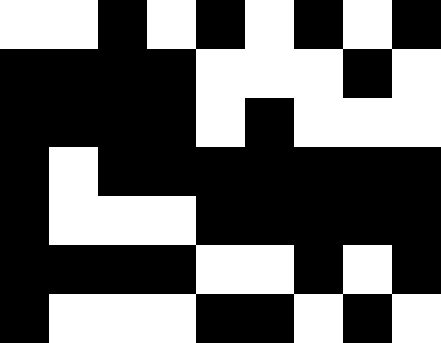[["white", "white", "black", "white", "black", "white", "black", "white", "black"], ["black", "black", "black", "black", "white", "white", "white", "black", "white"], ["black", "black", "black", "black", "white", "black", "white", "white", "white"], ["black", "white", "black", "black", "black", "black", "black", "black", "black"], ["black", "white", "white", "white", "black", "black", "black", "black", "black"], ["black", "black", "black", "black", "white", "white", "black", "white", "black"], ["black", "white", "white", "white", "black", "black", "white", "black", "white"]]